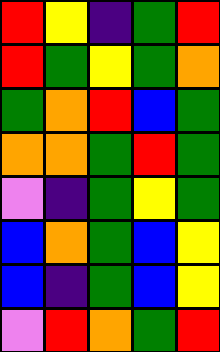[["red", "yellow", "indigo", "green", "red"], ["red", "green", "yellow", "green", "orange"], ["green", "orange", "red", "blue", "green"], ["orange", "orange", "green", "red", "green"], ["violet", "indigo", "green", "yellow", "green"], ["blue", "orange", "green", "blue", "yellow"], ["blue", "indigo", "green", "blue", "yellow"], ["violet", "red", "orange", "green", "red"]]